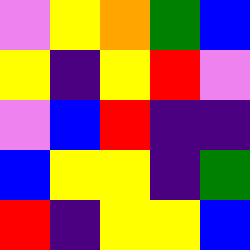[["violet", "yellow", "orange", "green", "blue"], ["yellow", "indigo", "yellow", "red", "violet"], ["violet", "blue", "red", "indigo", "indigo"], ["blue", "yellow", "yellow", "indigo", "green"], ["red", "indigo", "yellow", "yellow", "blue"]]